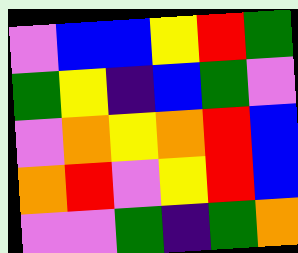[["violet", "blue", "blue", "yellow", "red", "green"], ["green", "yellow", "indigo", "blue", "green", "violet"], ["violet", "orange", "yellow", "orange", "red", "blue"], ["orange", "red", "violet", "yellow", "red", "blue"], ["violet", "violet", "green", "indigo", "green", "orange"]]